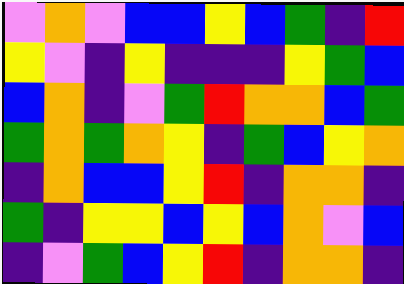[["violet", "orange", "violet", "blue", "blue", "yellow", "blue", "green", "indigo", "red"], ["yellow", "violet", "indigo", "yellow", "indigo", "indigo", "indigo", "yellow", "green", "blue"], ["blue", "orange", "indigo", "violet", "green", "red", "orange", "orange", "blue", "green"], ["green", "orange", "green", "orange", "yellow", "indigo", "green", "blue", "yellow", "orange"], ["indigo", "orange", "blue", "blue", "yellow", "red", "indigo", "orange", "orange", "indigo"], ["green", "indigo", "yellow", "yellow", "blue", "yellow", "blue", "orange", "violet", "blue"], ["indigo", "violet", "green", "blue", "yellow", "red", "indigo", "orange", "orange", "indigo"]]